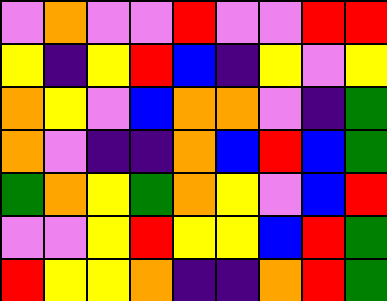[["violet", "orange", "violet", "violet", "red", "violet", "violet", "red", "red"], ["yellow", "indigo", "yellow", "red", "blue", "indigo", "yellow", "violet", "yellow"], ["orange", "yellow", "violet", "blue", "orange", "orange", "violet", "indigo", "green"], ["orange", "violet", "indigo", "indigo", "orange", "blue", "red", "blue", "green"], ["green", "orange", "yellow", "green", "orange", "yellow", "violet", "blue", "red"], ["violet", "violet", "yellow", "red", "yellow", "yellow", "blue", "red", "green"], ["red", "yellow", "yellow", "orange", "indigo", "indigo", "orange", "red", "green"]]